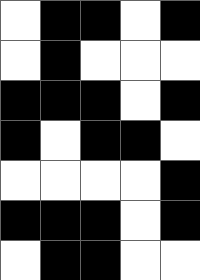[["white", "black", "black", "white", "black"], ["white", "black", "white", "white", "white"], ["black", "black", "black", "white", "black"], ["black", "white", "black", "black", "white"], ["white", "white", "white", "white", "black"], ["black", "black", "black", "white", "black"], ["white", "black", "black", "white", "white"]]